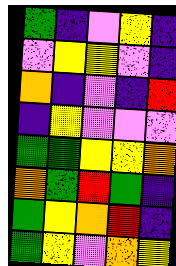[["green", "indigo", "violet", "yellow", "indigo"], ["violet", "yellow", "yellow", "violet", "indigo"], ["orange", "indigo", "violet", "indigo", "red"], ["indigo", "yellow", "violet", "violet", "violet"], ["green", "green", "yellow", "yellow", "orange"], ["orange", "green", "red", "green", "indigo"], ["green", "yellow", "orange", "red", "indigo"], ["green", "yellow", "violet", "orange", "yellow"]]